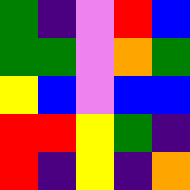[["green", "indigo", "violet", "red", "blue"], ["green", "green", "violet", "orange", "green"], ["yellow", "blue", "violet", "blue", "blue"], ["red", "red", "yellow", "green", "indigo"], ["red", "indigo", "yellow", "indigo", "orange"]]